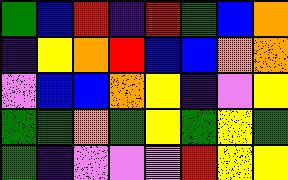[["green", "blue", "red", "indigo", "red", "green", "blue", "orange"], ["indigo", "yellow", "orange", "red", "blue", "blue", "orange", "orange"], ["violet", "blue", "blue", "orange", "yellow", "indigo", "violet", "yellow"], ["green", "green", "orange", "green", "yellow", "green", "yellow", "green"], ["green", "indigo", "violet", "violet", "violet", "red", "yellow", "yellow"]]